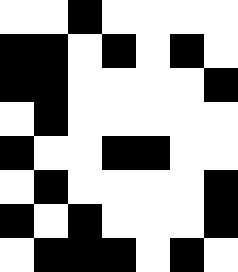[["white", "white", "black", "white", "white", "white", "white"], ["black", "black", "white", "black", "white", "black", "white"], ["black", "black", "white", "white", "white", "white", "black"], ["white", "black", "white", "white", "white", "white", "white"], ["black", "white", "white", "black", "black", "white", "white"], ["white", "black", "white", "white", "white", "white", "black"], ["black", "white", "black", "white", "white", "white", "black"], ["white", "black", "black", "black", "white", "black", "white"]]